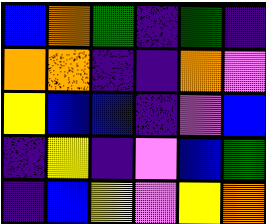[["blue", "orange", "green", "indigo", "green", "indigo"], ["orange", "orange", "indigo", "indigo", "orange", "violet"], ["yellow", "blue", "blue", "indigo", "violet", "blue"], ["indigo", "yellow", "indigo", "violet", "blue", "green"], ["indigo", "blue", "yellow", "violet", "yellow", "orange"]]